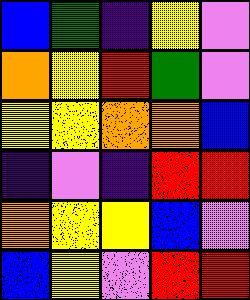[["blue", "green", "indigo", "yellow", "violet"], ["orange", "yellow", "red", "green", "violet"], ["yellow", "yellow", "orange", "orange", "blue"], ["indigo", "violet", "indigo", "red", "red"], ["orange", "yellow", "yellow", "blue", "violet"], ["blue", "yellow", "violet", "red", "red"]]